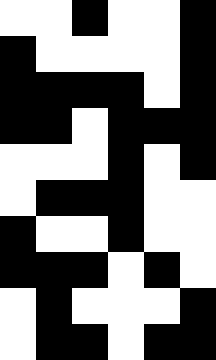[["white", "white", "black", "white", "white", "black"], ["black", "white", "white", "white", "white", "black"], ["black", "black", "black", "black", "white", "black"], ["black", "black", "white", "black", "black", "black"], ["white", "white", "white", "black", "white", "black"], ["white", "black", "black", "black", "white", "white"], ["black", "white", "white", "black", "white", "white"], ["black", "black", "black", "white", "black", "white"], ["white", "black", "white", "white", "white", "black"], ["white", "black", "black", "white", "black", "black"]]